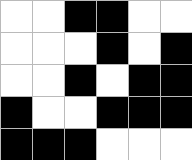[["white", "white", "black", "black", "white", "white"], ["white", "white", "white", "black", "white", "black"], ["white", "white", "black", "white", "black", "black"], ["black", "white", "white", "black", "black", "black"], ["black", "black", "black", "white", "white", "white"]]